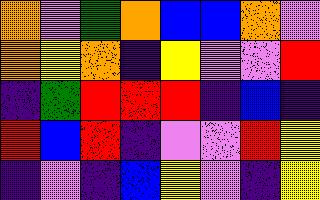[["orange", "violet", "green", "orange", "blue", "blue", "orange", "violet"], ["orange", "yellow", "orange", "indigo", "yellow", "violet", "violet", "red"], ["indigo", "green", "red", "red", "red", "indigo", "blue", "indigo"], ["red", "blue", "red", "indigo", "violet", "violet", "red", "yellow"], ["indigo", "violet", "indigo", "blue", "yellow", "violet", "indigo", "yellow"]]